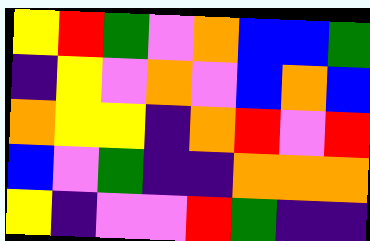[["yellow", "red", "green", "violet", "orange", "blue", "blue", "green"], ["indigo", "yellow", "violet", "orange", "violet", "blue", "orange", "blue"], ["orange", "yellow", "yellow", "indigo", "orange", "red", "violet", "red"], ["blue", "violet", "green", "indigo", "indigo", "orange", "orange", "orange"], ["yellow", "indigo", "violet", "violet", "red", "green", "indigo", "indigo"]]